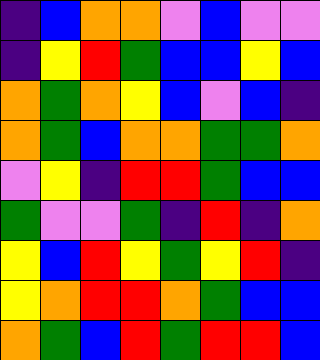[["indigo", "blue", "orange", "orange", "violet", "blue", "violet", "violet"], ["indigo", "yellow", "red", "green", "blue", "blue", "yellow", "blue"], ["orange", "green", "orange", "yellow", "blue", "violet", "blue", "indigo"], ["orange", "green", "blue", "orange", "orange", "green", "green", "orange"], ["violet", "yellow", "indigo", "red", "red", "green", "blue", "blue"], ["green", "violet", "violet", "green", "indigo", "red", "indigo", "orange"], ["yellow", "blue", "red", "yellow", "green", "yellow", "red", "indigo"], ["yellow", "orange", "red", "red", "orange", "green", "blue", "blue"], ["orange", "green", "blue", "red", "green", "red", "red", "blue"]]